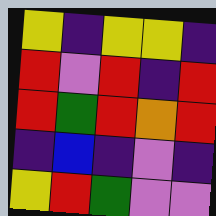[["yellow", "indigo", "yellow", "yellow", "indigo"], ["red", "violet", "red", "indigo", "red"], ["red", "green", "red", "orange", "red"], ["indigo", "blue", "indigo", "violet", "indigo"], ["yellow", "red", "green", "violet", "violet"]]